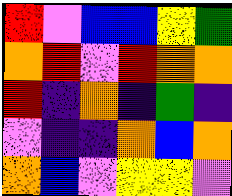[["red", "violet", "blue", "blue", "yellow", "green"], ["orange", "red", "violet", "red", "orange", "orange"], ["red", "indigo", "orange", "indigo", "green", "indigo"], ["violet", "indigo", "indigo", "orange", "blue", "orange"], ["orange", "blue", "violet", "yellow", "yellow", "violet"]]